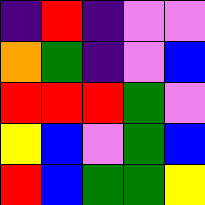[["indigo", "red", "indigo", "violet", "violet"], ["orange", "green", "indigo", "violet", "blue"], ["red", "red", "red", "green", "violet"], ["yellow", "blue", "violet", "green", "blue"], ["red", "blue", "green", "green", "yellow"]]